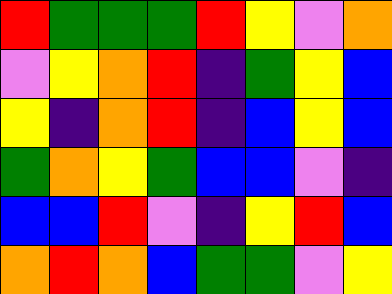[["red", "green", "green", "green", "red", "yellow", "violet", "orange"], ["violet", "yellow", "orange", "red", "indigo", "green", "yellow", "blue"], ["yellow", "indigo", "orange", "red", "indigo", "blue", "yellow", "blue"], ["green", "orange", "yellow", "green", "blue", "blue", "violet", "indigo"], ["blue", "blue", "red", "violet", "indigo", "yellow", "red", "blue"], ["orange", "red", "orange", "blue", "green", "green", "violet", "yellow"]]